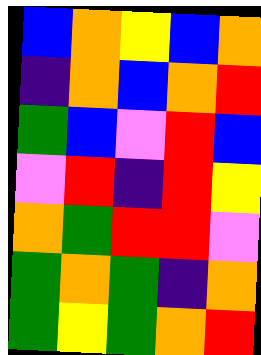[["blue", "orange", "yellow", "blue", "orange"], ["indigo", "orange", "blue", "orange", "red"], ["green", "blue", "violet", "red", "blue"], ["violet", "red", "indigo", "red", "yellow"], ["orange", "green", "red", "red", "violet"], ["green", "orange", "green", "indigo", "orange"], ["green", "yellow", "green", "orange", "red"]]